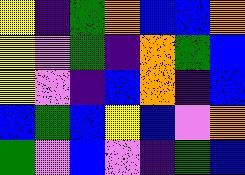[["yellow", "indigo", "green", "orange", "blue", "blue", "orange"], ["yellow", "violet", "green", "indigo", "orange", "green", "blue"], ["yellow", "violet", "indigo", "blue", "orange", "indigo", "blue"], ["blue", "green", "blue", "yellow", "blue", "violet", "orange"], ["green", "violet", "blue", "violet", "indigo", "green", "blue"]]